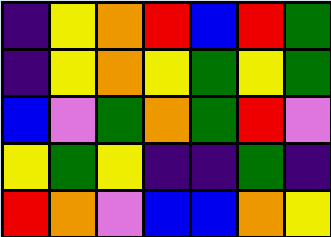[["indigo", "yellow", "orange", "red", "blue", "red", "green"], ["indigo", "yellow", "orange", "yellow", "green", "yellow", "green"], ["blue", "violet", "green", "orange", "green", "red", "violet"], ["yellow", "green", "yellow", "indigo", "indigo", "green", "indigo"], ["red", "orange", "violet", "blue", "blue", "orange", "yellow"]]